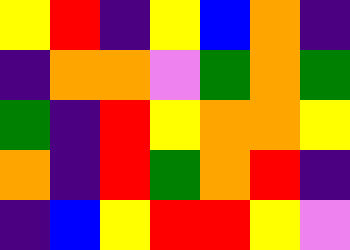[["yellow", "red", "indigo", "yellow", "blue", "orange", "indigo"], ["indigo", "orange", "orange", "violet", "green", "orange", "green"], ["green", "indigo", "red", "yellow", "orange", "orange", "yellow"], ["orange", "indigo", "red", "green", "orange", "red", "indigo"], ["indigo", "blue", "yellow", "red", "red", "yellow", "violet"]]